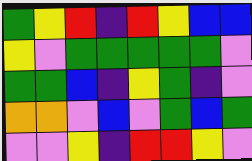[["green", "yellow", "red", "indigo", "red", "yellow", "blue", "blue"], ["yellow", "violet", "green", "green", "green", "green", "green", "violet"], ["green", "green", "blue", "indigo", "yellow", "green", "indigo", "violet"], ["orange", "orange", "violet", "blue", "violet", "green", "blue", "green"], ["violet", "violet", "yellow", "indigo", "red", "red", "yellow", "violet"]]